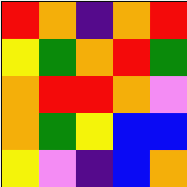[["red", "orange", "indigo", "orange", "red"], ["yellow", "green", "orange", "red", "green"], ["orange", "red", "red", "orange", "violet"], ["orange", "green", "yellow", "blue", "blue"], ["yellow", "violet", "indigo", "blue", "orange"]]